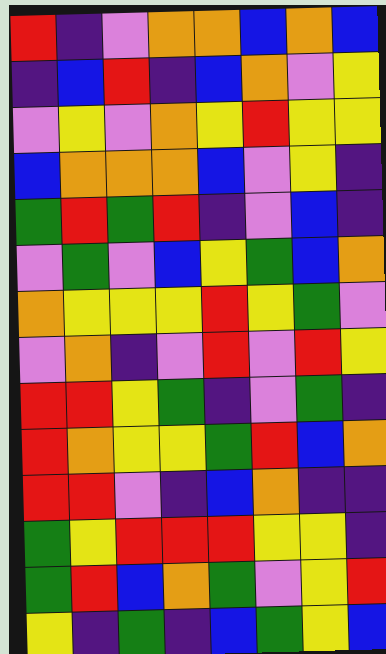[["red", "indigo", "violet", "orange", "orange", "blue", "orange", "blue"], ["indigo", "blue", "red", "indigo", "blue", "orange", "violet", "yellow"], ["violet", "yellow", "violet", "orange", "yellow", "red", "yellow", "yellow"], ["blue", "orange", "orange", "orange", "blue", "violet", "yellow", "indigo"], ["green", "red", "green", "red", "indigo", "violet", "blue", "indigo"], ["violet", "green", "violet", "blue", "yellow", "green", "blue", "orange"], ["orange", "yellow", "yellow", "yellow", "red", "yellow", "green", "violet"], ["violet", "orange", "indigo", "violet", "red", "violet", "red", "yellow"], ["red", "red", "yellow", "green", "indigo", "violet", "green", "indigo"], ["red", "orange", "yellow", "yellow", "green", "red", "blue", "orange"], ["red", "red", "violet", "indigo", "blue", "orange", "indigo", "indigo"], ["green", "yellow", "red", "red", "red", "yellow", "yellow", "indigo"], ["green", "red", "blue", "orange", "green", "violet", "yellow", "red"], ["yellow", "indigo", "green", "indigo", "blue", "green", "yellow", "blue"]]